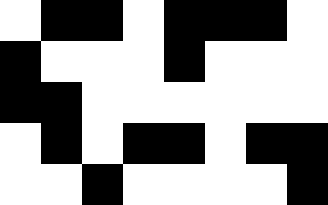[["white", "black", "black", "white", "black", "black", "black", "white"], ["black", "white", "white", "white", "black", "white", "white", "white"], ["black", "black", "white", "white", "white", "white", "white", "white"], ["white", "black", "white", "black", "black", "white", "black", "black"], ["white", "white", "black", "white", "white", "white", "white", "black"]]